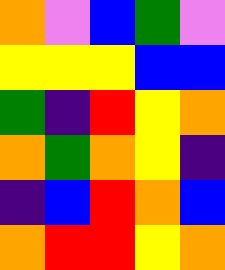[["orange", "violet", "blue", "green", "violet"], ["yellow", "yellow", "yellow", "blue", "blue"], ["green", "indigo", "red", "yellow", "orange"], ["orange", "green", "orange", "yellow", "indigo"], ["indigo", "blue", "red", "orange", "blue"], ["orange", "red", "red", "yellow", "orange"]]